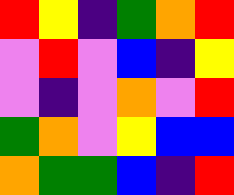[["red", "yellow", "indigo", "green", "orange", "red"], ["violet", "red", "violet", "blue", "indigo", "yellow"], ["violet", "indigo", "violet", "orange", "violet", "red"], ["green", "orange", "violet", "yellow", "blue", "blue"], ["orange", "green", "green", "blue", "indigo", "red"]]